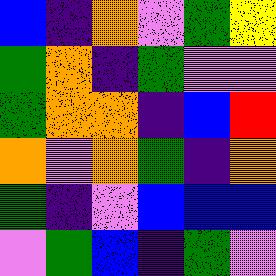[["blue", "indigo", "orange", "violet", "green", "yellow"], ["green", "orange", "indigo", "green", "violet", "violet"], ["green", "orange", "orange", "indigo", "blue", "red"], ["orange", "violet", "orange", "green", "indigo", "orange"], ["green", "indigo", "violet", "blue", "blue", "blue"], ["violet", "green", "blue", "indigo", "green", "violet"]]